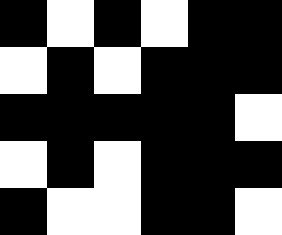[["black", "white", "black", "white", "black", "black"], ["white", "black", "white", "black", "black", "black"], ["black", "black", "black", "black", "black", "white"], ["white", "black", "white", "black", "black", "black"], ["black", "white", "white", "black", "black", "white"]]